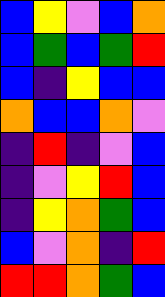[["blue", "yellow", "violet", "blue", "orange"], ["blue", "green", "blue", "green", "red"], ["blue", "indigo", "yellow", "blue", "blue"], ["orange", "blue", "blue", "orange", "violet"], ["indigo", "red", "indigo", "violet", "blue"], ["indigo", "violet", "yellow", "red", "blue"], ["indigo", "yellow", "orange", "green", "blue"], ["blue", "violet", "orange", "indigo", "red"], ["red", "red", "orange", "green", "blue"]]